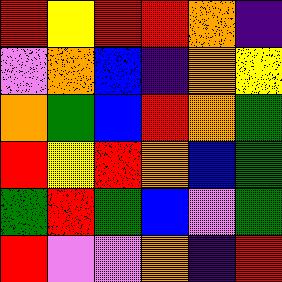[["red", "yellow", "red", "red", "orange", "indigo"], ["violet", "orange", "blue", "indigo", "orange", "yellow"], ["orange", "green", "blue", "red", "orange", "green"], ["red", "yellow", "red", "orange", "blue", "green"], ["green", "red", "green", "blue", "violet", "green"], ["red", "violet", "violet", "orange", "indigo", "red"]]